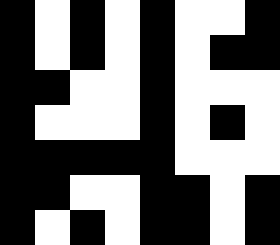[["black", "white", "black", "white", "black", "white", "white", "black"], ["black", "white", "black", "white", "black", "white", "black", "black"], ["black", "black", "white", "white", "black", "white", "white", "white"], ["black", "white", "white", "white", "black", "white", "black", "white"], ["black", "black", "black", "black", "black", "white", "white", "white"], ["black", "black", "white", "white", "black", "black", "white", "black"], ["black", "white", "black", "white", "black", "black", "white", "black"]]